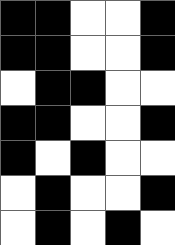[["black", "black", "white", "white", "black"], ["black", "black", "white", "white", "black"], ["white", "black", "black", "white", "white"], ["black", "black", "white", "white", "black"], ["black", "white", "black", "white", "white"], ["white", "black", "white", "white", "black"], ["white", "black", "white", "black", "white"]]